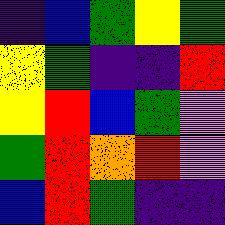[["indigo", "blue", "green", "yellow", "green"], ["yellow", "green", "indigo", "indigo", "red"], ["yellow", "red", "blue", "green", "violet"], ["green", "red", "orange", "red", "violet"], ["blue", "red", "green", "indigo", "indigo"]]